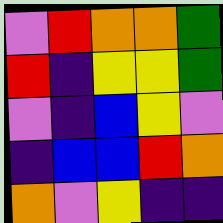[["violet", "red", "orange", "orange", "green"], ["red", "indigo", "yellow", "yellow", "green"], ["violet", "indigo", "blue", "yellow", "violet"], ["indigo", "blue", "blue", "red", "orange"], ["orange", "violet", "yellow", "indigo", "indigo"]]